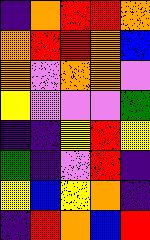[["indigo", "orange", "red", "red", "orange"], ["orange", "red", "red", "orange", "blue"], ["orange", "violet", "orange", "orange", "violet"], ["yellow", "violet", "violet", "violet", "green"], ["indigo", "indigo", "yellow", "red", "yellow"], ["green", "indigo", "violet", "red", "indigo"], ["yellow", "blue", "yellow", "orange", "indigo"], ["indigo", "red", "orange", "blue", "red"]]